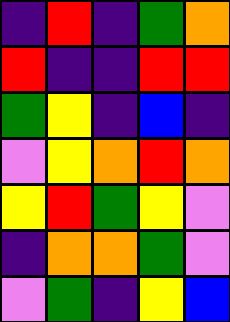[["indigo", "red", "indigo", "green", "orange"], ["red", "indigo", "indigo", "red", "red"], ["green", "yellow", "indigo", "blue", "indigo"], ["violet", "yellow", "orange", "red", "orange"], ["yellow", "red", "green", "yellow", "violet"], ["indigo", "orange", "orange", "green", "violet"], ["violet", "green", "indigo", "yellow", "blue"]]